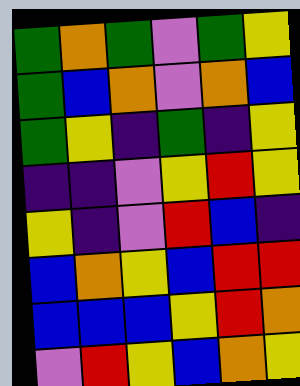[["green", "orange", "green", "violet", "green", "yellow"], ["green", "blue", "orange", "violet", "orange", "blue"], ["green", "yellow", "indigo", "green", "indigo", "yellow"], ["indigo", "indigo", "violet", "yellow", "red", "yellow"], ["yellow", "indigo", "violet", "red", "blue", "indigo"], ["blue", "orange", "yellow", "blue", "red", "red"], ["blue", "blue", "blue", "yellow", "red", "orange"], ["violet", "red", "yellow", "blue", "orange", "yellow"]]